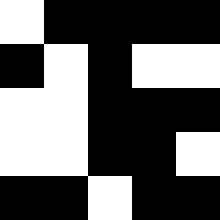[["white", "black", "black", "black", "black"], ["black", "white", "black", "white", "white"], ["white", "white", "black", "black", "black"], ["white", "white", "black", "black", "white"], ["black", "black", "white", "black", "black"]]